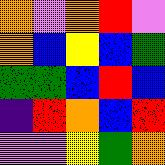[["orange", "violet", "orange", "red", "violet"], ["orange", "blue", "yellow", "blue", "green"], ["green", "green", "blue", "red", "blue"], ["indigo", "red", "orange", "blue", "red"], ["violet", "violet", "yellow", "green", "orange"]]